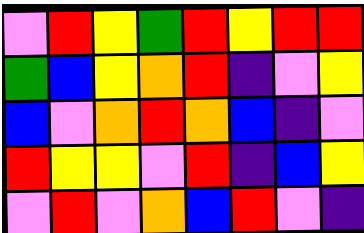[["violet", "red", "yellow", "green", "red", "yellow", "red", "red"], ["green", "blue", "yellow", "orange", "red", "indigo", "violet", "yellow"], ["blue", "violet", "orange", "red", "orange", "blue", "indigo", "violet"], ["red", "yellow", "yellow", "violet", "red", "indigo", "blue", "yellow"], ["violet", "red", "violet", "orange", "blue", "red", "violet", "indigo"]]